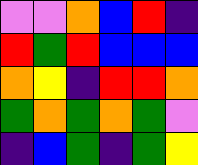[["violet", "violet", "orange", "blue", "red", "indigo"], ["red", "green", "red", "blue", "blue", "blue"], ["orange", "yellow", "indigo", "red", "red", "orange"], ["green", "orange", "green", "orange", "green", "violet"], ["indigo", "blue", "green", "indigo", "green", "yellow"]]